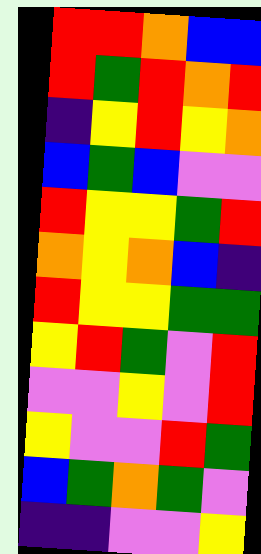[["red", "red", "orange", "blue", "blue"], ["red", "green", "red", "orange", "red"], ["indigo", "yellow", "red", "yellow", "orange"], ["blue", "green", "blue", "violet", "violet"], ["red", "yellow", "yellow", "green", "red"], ["orange", "yellow", "orange", "blue", "indigo"], ["red", "yellow", "yellow", "green", "green"], ["yellow", "red", "green", "violet", "red"], ["violet", "violet", "yellow", "violet", "red"], ["yellow", "violet", "violet", "red", "green"], ["blue", "green", "orange", "green", "violet"], ["indigo", "indigo", "violet", "violet", "yellow"]]